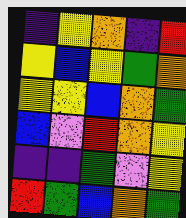[["indigo", "yellow", "orange", "indigo", "red"], ["yellow", "blue", "yellow", "green", "orange"], ["yellow", "yellow", "blue", "orange", "green"], ["blue", "violet", "red", "orange", "yellow"], ["indigo", "indigo", "green", "violet", "yellow"], ["red", "green", "blue", "orange", "green"]]